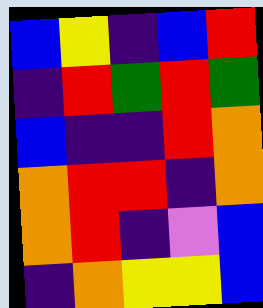[["blue", "yellow", "indigo", "blue", "red"], ["indigo", "red", "green", "red", "green"], ["blue", "indigo", "indigo", "red", "orange"], ["orange", "red", "red", "indigo", "orange"], ["orange", "red", "indigo", "violet", "blue"], ["indigo", "orange", "yellow", "yellow", "blue"]]